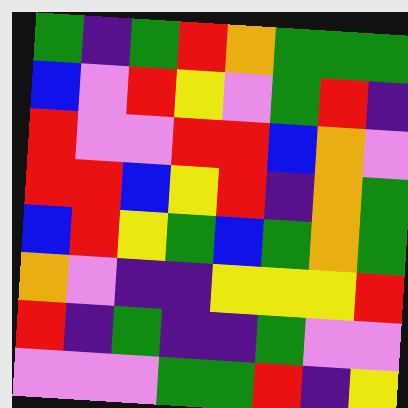[["green", "indigo", "green", "red", "orange", "green", "green", "green"], ["blue", "violet", "red", "yellow", "violet", "green", "red", "indigo"], ["red", "violet", "violet", "red", "red", "blue", "orange", "violet"], ["red", "red", "blue", "yellow", "red", "indigo", "orange", "green"], ["blue", "red", "yellow", "green", "blue", "green", "orange", "green"], ["orange", "violet", "indigo", "indigo", "yellow", "yellow", "yellow", "red"], ["red", "indigo", "green", "indigo", "indigo", "green", "violet", "violet"], ["violet", "violet", "violet", "green", "green", "red", "indigo", "yellow"]]